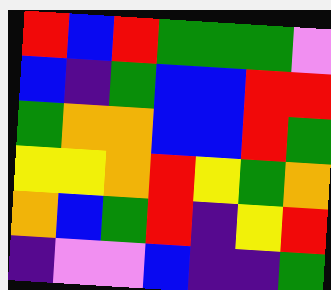[["red", "blue", "red", "green", "green", "green", "violet"], ["blue", "indigo", "green", "blue", "blue", "red", "red"], ["green", "orange", "orange", "blue", "blue", "red", "green"], ["yellow", "yellow", "orange", "red", "yellow", "green", "orange"], ["orange", "blue", "green", "red", "indigo", "yellow", "red"], ["indigo", "violet", "violet", "blue", "indigo", "indigo", "green"]]